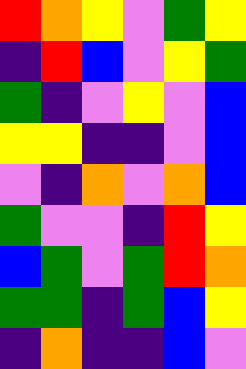[["red", "orange", "yellow", "violet", "green", "yellow"], ["indigo", "red", "blue", "violet", "yellow", "green"], ["green", "indigo", "violet", "yellow", "violet", "blue"], ["yellow", "yellow", "indigo", "indigo", "violet", "blue"], ["violet", "indigo", "orange", "violet", "orange", "blue"], ["green", "violet", "violet", "indigo", "red", "yellow"], ["blue", "green", "violet", "green", "red", "orange"], ["green", "green", "indigo", "green", "blue", "yellow"], ["indigo", "orange", "indigo", "indigo", "blue", "violet"]]